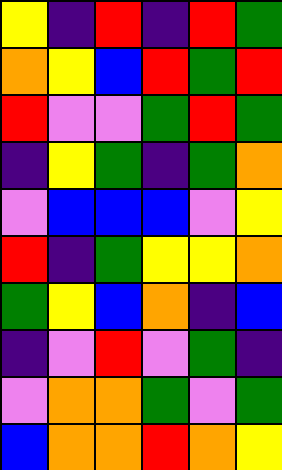[["yellow", "indigo", "red", "indigo", "red", "green"], ["orange", "yellow", "blue", "red", "green", "red"], ["red", "violet", "violet", "green", "red", "green"], ["indigo", "yellow", "green", "indigo", "green", "orange"], ["violet", "blue", "blue", "blue", "violet", "yellow"], ["red", "indigo", "green", "yellow", "yellow", "orange"], ["green", "yellow", "blue", "orange", "indigo", "blue"], ["indigo", "violet", "red", "violet", "green", "indigo"], ["violet", "orange", "orange", "green", "violet", "green"], ["blue", "orange", "orange", "red", "orange", "yellow"]]